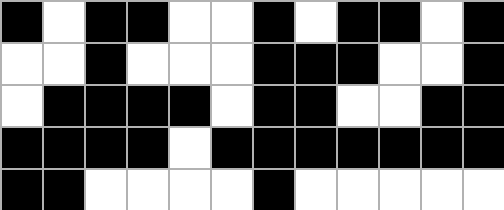[["black", "white", "black", "black", "white", "white", "black", "white", "black", "black", "white", "black"], ["white", "white", "black", "white", "white", "white", "black", "black", "black", "white", "white", "black"], ["white", "black", "black", "black", "black", "white", "black", "black", "white", "white", "black", "black"], ["black", "black", "black", "black", "white", "black", "black", "black", "black", "black", "black", "black"], ["black", "black", "white", "white", "white", "white", "black", "white", "white", "white", "white", "white"]]